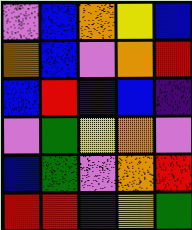[["violet", "blue", "orange", "yellow", "blue"], ["orange", "blue", "violet", "orange", "red"], ["blue", "red", "blue", "blue", "indigo"], ["violet", "green", "yellow", "orange", "violet"], ["blue", "green", "violet", "orange", "red"], ["red", "red", "indigo", "yellow", "green"]]